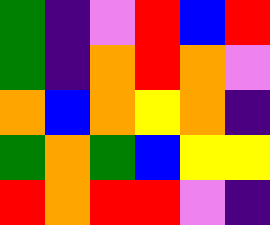[["green", "indigo", "violet", "red", "blue", "red"], ["green", "indigo", "orange", "red", "orange", "violet"], ["orange", "blue", "orange", "yellow", "orange", "indigo"], ["green", "orange", "green", "blue", "yellow", "yellow"], ["red", "orange", "red", "red", "violet", "indigo"]]